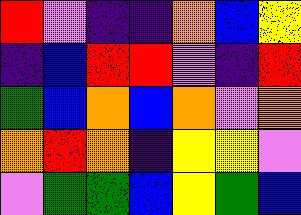[["red", "violet", "indigo", "indigo", "orange", "blue", "yellow"], ["indigo", "blue", "red", "red", "violet", "indigo", "red"], ["green", "blue", "orange", "blue", "orange", "violet", "orange"], ["orange", "red", "orange", "indigo", "yellow", "yellow", "violet"], ["violet", "green", "green", "blue", "yellow", "green", "blue"]]